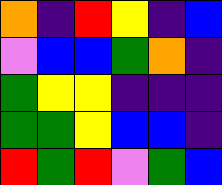[["orange", "indigo", "red", "yellow", "indigo", "blue"], ["violet", "blue", "blue", "green", "orange", "indigo"], ["green", "yellow", "yellow", "indigo", "indigo", "indigo"], ["green", "green", "yellow", "blue", "blue", "indigo"], ["red", "green", "red", "violet", "green", "blue"]]